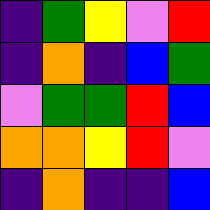[["indigo", "green", "yellow", "violet", "red"], ["indigo", "orange", "indigo", "blue", "green"], ["violet", "green", "green", "red", "blue"], ["orange", "orange", "yellow", "red", "violet"], ["indigo", "orange", "indigo", "indigo", "blue"]]